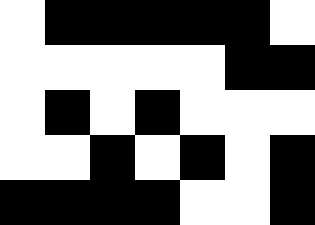[["white", "black", "black", "black", "black", "black", "white"], ["white", "white", "white", "white", "white", "black", "black"], ["white", "black", "white", "black", "white", "white", "white"], ["white", "white", "black", "white", "black", "white", "black"], ["black", "black", "black", "black", "white", "white", "black"]]